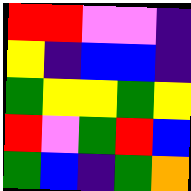[["red", "red", "violet", "violet", "indigo"], ["yellow", "indigo", "blue", "blue", "indigo"], ["green", "yellow", "yellow", "green", "yellow"], ["red", "violet", "green", "red", "blue"], ["green", "blue", "indigo", "green", "orange"]]